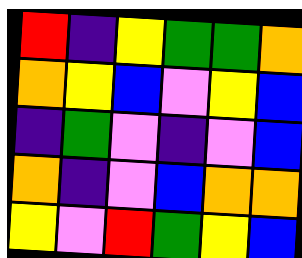[["red", "indigo", "yellow", "green", "green", "orange"], ["orange", "yellow", "blue", "violet", "yellow", "blue"], ["indigo", "green", "violet", "indigo", "violet", "blue"], ["orange", "indigo", "violet", "blue", "orange", "orange"], ["yellow", "violet", "red", "green", "yellow", "blue"]]